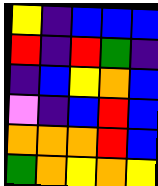[["yellow", "indigo", "blue", "blue", "blue"], ["red", "indigo", "red", "green", "indigo"], ["indigo", "blue", "yellow", "orange", "blue"], ["violet", "indigo", "blue", "red", "blue"], ["orange", "orange", "orange", "red", "blue"], ["green", "orange", "yellow", "orange", "yellow"]]